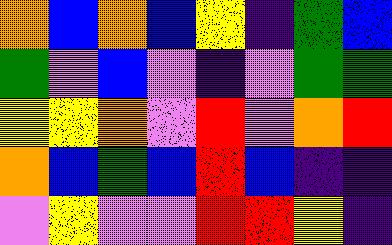[["orange", "blue", "orange", "blue", "yellow", "indigo", "green", "blue"], ["green", "violet", "blue", "violet", "indigo", "violet", "green", "green"], ["yellow", "yellow", "orange", "violet", "red", "violet", "orange", "red"], ["orange", "blue", "green", "blue", "red", "blue", "indigo", "indigo"], ["violet", "yellow", "violet", "violet", "red", "red", "yellow", "indigo"]]